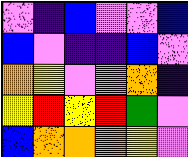[["violet", "indigo", "blue", "violet", "violet", "blue"], ["blue", "violet", "indigo", "indigo", "blue", "violet"], ["orange", "yellow", "violet", "violet", "orange", "indigo"], ["yellow", "red", "yellow", "red", "green", "violet"], ["blue", "orange", "orange", "orange", "yellow", "violet"]]